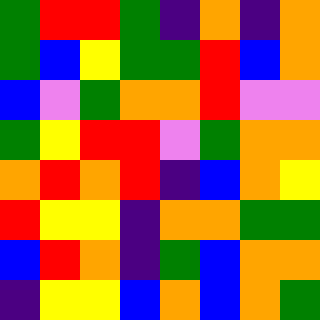[["green", "red", "red", "green", "indigo", "orange", "indigo", "orange"], ["green", "blue", "yellow", "green", "green", "red", "blue", "orange"], ["blue", "violet", "green", "orange", "orange", "red", "violet", "violet"], ["green", "yellow", "red", "red", "violet", "green", "orange", "orange"], ["orange", "red", "orange", "red", "indigo", "blue", "orange", "yellow"], ["red", "yellow", "yellow", "indigo", "orange", "orange", "green", "green"], ["blue", "red", "orange", "indigo", "green", "blue", "orange", "orange"], ["indigo", "yellow", "yellow", "blue", "orange", "blue", "orange", "green"]]